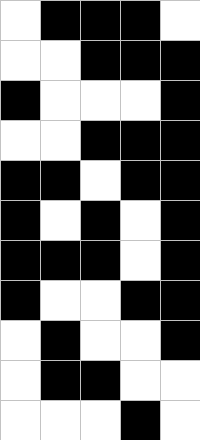[["white", "black", "black", "black", "white"], ["white", "white", "black", "black", "black"], ["black", "white", "white", "white", "black"], ["white", "white", "black", "black", "black"], ["black", "black", "white", "black", "black"], ["black", "white", "black", "white", "black"], ["black", "black", "black", "white", "black"], ["black", "white", "white", "black", "black"], ["white", "black", "white", "white", "black"], ["white", "black", "black", "white", "white"], ["white", "white", "white", "black", "white"]]